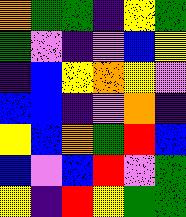[["orange", "green", "green", "indigo", "yellow", "green"], ["green", "violet", "indigo", "violet", "blue", "yellow"], ["indigo", "blue", "yellow", "orange", "yellow", "violet"], ["blue", "blue", "indigo", "violet", "orange", "indigo"], ["yellow", "blue", "orange", "green", "red", "blue"], ["blue", "violet", "blue", "red", "violet", "green"], ["yellow", "indigo", "red", "yellow", "green", "green"]]